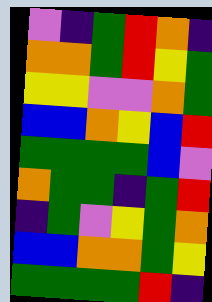[["violet", "indigo", "green", "red", "orange", "indigo"], ["orange", "orange", "green", "red", "yellow", "green"], ["yellow", "yellow", "violet", "violet", "orange", "green"], ["blue", "blue", "orange", "yellow", "blue", "red"], ["green", "green", "green", "green", "blue", "violet"], ["orange", "green", "green", "indigo", "green", "red"], ["indigo", "green", "violet", "yellow", "green", "orange"], ["blue", "blue", "orange", "orange", "green", "yellow"], ["green", "green", "green", "green", "red", "indigo"]]